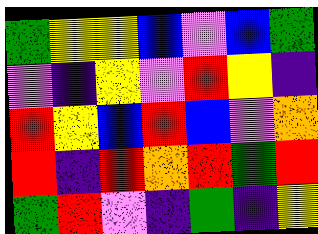[["green", "yellow", "yellow", "blue", "violet", "blue", "green"], ["violet", "indigo", "yellow", "violet", "red", "yellow", "indigo"], ["red", "yellow", "blue", "red", "blue", "violet", "orange"], ["red", "indigo", "red", "orange", "red", "green", "red"], ["green", "red", "violet", "indigo", "green", "indigo", "yellow"]]